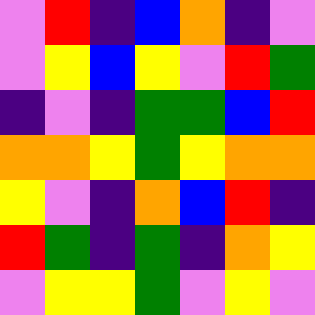[["violet", "red", "indigo", "blue", "orange", "indigo", "violet"], ["violet", "yellow", "blue", "yellow", "violet", "red", "green"], ["indigo", "violet", "indigo", "green", "green", "blue", "red"], ["orange", "orange", "yellow", "green", "yellow", "orange", "orange"], ["yellow", "violet", "indigo", "orange", "blue", "red", "indigo"], ["red", "green", "indigo", "green", "indigo", "orange", "yellow"], ["violet", "yellow", "yellow", "green", "violet", "yellow", "violet"]]